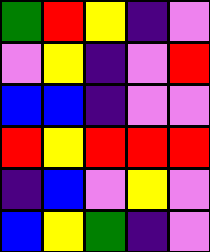[["green", "red", "yellow", "indigo", "violet"], ["violet", "yellow", "indigo", "violet", "red"], ["blue", "blue", "indigo", "violet", "violet"], ["red", "yellow", "red", "red", "red"], ["indigo", "blue", "violet", "yellow", "violet"], ["blue", "yellow", "green", "indigo", "violet"]]